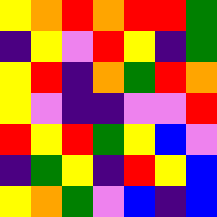[["yellow", "orange", "red", "orange", "red", "red", "green"], ["indigo", "yellow", "violet", "red", "yellow", "indigo", "green"], ["yellow", "red", "indigo", "orange", "green", "red", "orange"], ["yellow", "violet", "indigo", "indigo", "violet", "violet", "red"], ["red", "yellow", "red", "green", "yellow", "blue", "violet"], ["indigo", "green", "yellow", "indigo", "red", "yellow", "blue"], ["yellow", "orange", "green", "violet", "blue", "indigo", "blue"]]